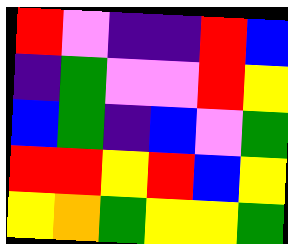[["red", "violet", "indigo", "indigo", "red", "blue"], ["indigo", "green", "violet", "violet", "red", "yellow"], ["blue", "green", "indigo", "blue", "violet", "green"], ["red", "red", "yellow", "red", "blue", "yellow"], ["yellow", "orange", "green", "yellow", "yellow", "green"]]